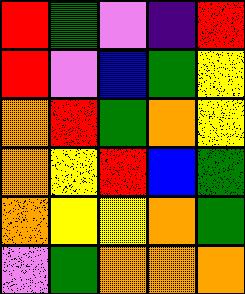[["red", "green", "violet", "indigo", "red"], ["red", "violet", "blue", "green", "yellow"], ["orange", "red", "green", "orange", "yellow"], ["orange", "yellow", "red", "blue", "green"], ["orange", "yellow", "yellow", "orange", "green"], ["violet", "green", "orange", "orange", "orange"]]